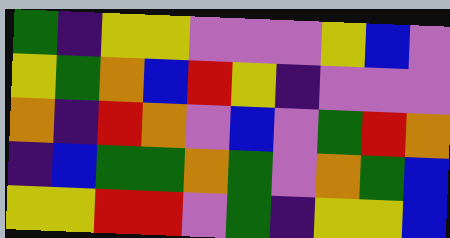[["green", "indigo", "yellow", "yellow", "violet", "violet", "violet", "yellow", "blue", "violet"], ["yellow", "green", "orange", "blue", "red", "yellow", "indigo", "violet", "violet", "violet"], ["orange", "indigo", "red", "orange", "violet", "blue", "violet", "green", "red", "orange"], ["indigo", "blue", "green", "green", "orange", "green", "violet", "orange", "green", "blue"], ["yellow", "yellow", "red", "red", "violet", "green", "indigo", "yellow", "yellow", "blue"]]